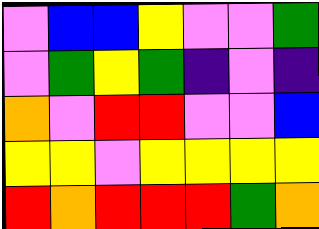[["violet", "blue", "blue", "yellow", "violet", "violet", "green"], ["violet", "green", "yellow", "green", "indigo", "violet", "indigo"], ["orange", "violet", "red", "red", "violet", "violet", "blue"], ["yellow", "yellow", "violet", "yellow", "yellow", "yellow", "yellow"], ["red", "orange", "red", "red", "red", "green", "orange"]]